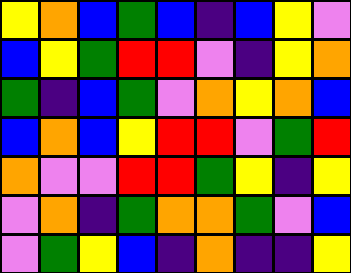[["yellow", "orange", "blue", "green", "blue", "indigo", "blue", "yellow", "violet"], ["blue", "yellow", "green", "red", "red", "violet", "indigo", "yellow", "orange"], ["green", "indigo", "blue", "green", "violet", "orange", "yellow", "orange", "blue"], ["blue", "orange", "blue", "yellow", "red", "red", "violet", "green", "red"], ["orange", "violet", "violet", "red", "red", "green", "yellow", "indigo", "yellow"], ["violet", "orange", "indigo", "green", "orange", "orange", "green", "violet", "blue"], ["violet", "green", "yellow", "blue", "indigo", "orange", "indigo", "indigo", "yellow"]]